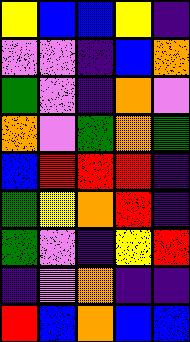[["yellow", "blue", "blue", "yellow", "indigo"], ["violet", "violet", "indigo", "blue", "orange"], ["green", "violet", "indigo", "orange", "violet"], ["orange", "violet", "green", "orange", "green"], ["blue", "red", "red", "red", "indigo"], ["green", "yellow", "orange", "red", "indigo"], ["green", "violet", "indigo", "yellow", "red"], ["indigo", "violet", "orange", "indigo", "indigo"], ["red", "blue", "orange", "blue", "blue"]]